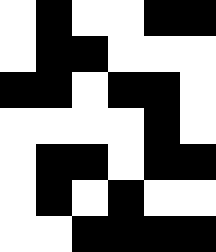[["white", "black", "white", "white", "black", "black"], ["white", "black", "black", "white", "white", "white"], ["black", "black", "white", "black", "black", "white"], ["white", "white", "white", "white", "black", "white"], ["white", "black", "black", "white", "black", "black"], ["white", "black", "white", "black", "white", "white"], ["white", "white", "black", "black", "black", "black"]]